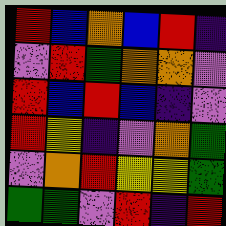[["red", "blue", "orange", "blue", "red", "indigo"], ["violet", "red", "green", "orange", "orange", "violet"], ["red", "blue", "red", "blue", "indigo", "violet"], ["red", "yellow", "indigo", "violet", "orange", "green"], ["violet", "orange", "red", "yellow", "yellow", "green"], ["green", "green", "violet", "red", "indigo", "red"]]